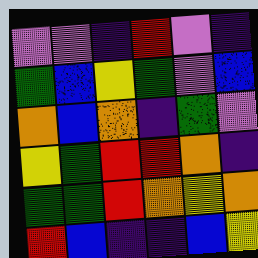[["violet", "violet", "indigo", "red", "violet", "indigo"], ["green", "blue", "yellow", "green", "violet", "blue"], ["orange", "blue", "orange", "indigo", "green", "violet"], ["yellow", "green", "red", "red", "orange", "indigo"], ["green", "green", "red", "orange", "yellow", "orange"], ["red", "blue", "indigo", "indigo", "blue", "yellow"]]